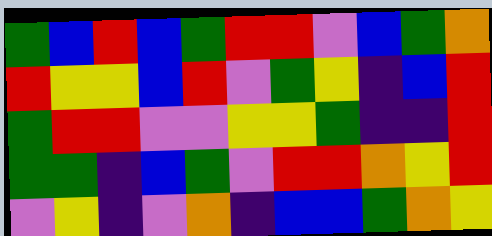[["green", "blue", "red", "blue", "green", "red", "red", "violet", "blue", "green", "orange"], ["red", "yellow", "yellow", "blue", "red", "violet", "green", "yellow", "indigo", "blue", "red"], ["green", "red", "red", "violet", "violet", "yellow", "yellow", "green", "indigo", "indigo", "red"], ["green", "green", "indigo", "blue", "green", "violet", "red", "red", "orange", "yellow", "red"], ["violet", "yellow", "indigo", "violet", "orange", "indigo", "blue", "blue", "green", "orange", "yellow"]]